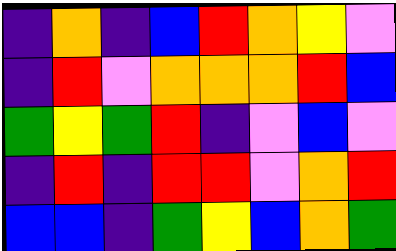[["indigo", "orange", "indigo", "blue", "red", "orange", "yellow", "violet"], ["indigo", "red", "violet", "orange", "orange", "orange", "red", "blue"], ["green", "yellow", "green", "red", "indigo", "violet", "blue", "violet"], ["indigo", "red", "indigo", "red", "red", "violet", "orange", "red"], ["blue", "blue", "indigo", "green", "yellow", "blue", "orange", "green"]]